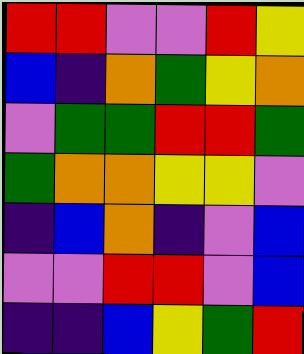[["red", "red", "violet", "violet", "red", "yellow"], ["blue", "indigo", "orange", "green", "yellow", "orange"], ["violet", "green", "green", "red", "red", "green"], ["green", "orange", "orange", "yellow", "yellow", "violet"], ["indigo", "blue", "orange", "indigo", "violet", "blue"], ["violet", "violet", "red", "red", "violet", "blue"], ["indigo", "indigo", "blue", "yellow", "green", "red"]]